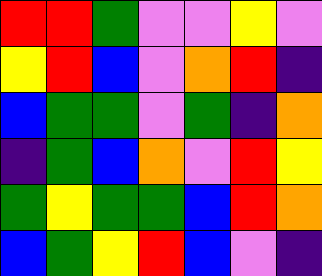[["red", "red", "green", "violet", "violet", "yellow", "violet"], ["yellow", "red", "blue", "violet", "orange", "red", "indigo"], ["blue", "green", "green", "violet", "green", "indigo", "orange"], ["indigo", "green", "blue", "orange", "violet", "red", "yellow"], ["green", "yellow", "green", "green", "blue", "red", "orange"], ["blue", "green", "yellow", "red", "blue", "violet", "indigo"]]